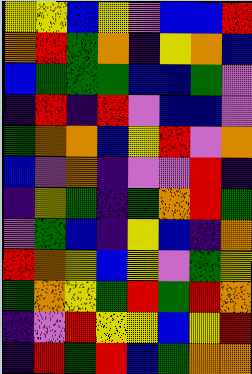[["yellow", "yellow", "blue", "yellow", "violet", "blue", "blue", "red"], ["orange", "red", "green", "orange", "indigo", "yellow", "orange", "blue"], ["blue", "green", "green", "green", "blue", "blue", "green", "violet"], ["indigo", "red", "indigo", "red", "violet", "blue", "blue", "violet"], ["green", "orange", "orange", "blue", "yellow", "red", "violet", "orange"], ["blue", "violet", "orange", "indigo", "violet", "violet", "red", "indigo"], ["indigo", "yellow", "green", "indigo", "green", "orange", "red", "green"], ["violet", "green", "blue", "indigo", "yellow", "blue", "indigo", "orange"], ["red", "orange", "yellow", "blue", "yellow", "violet", "green", "yellow"], ["green", "orange", "yellow", "green", "red", "green", "red", "orange"], ["indigo", "violet", "red", "yellow", "yellow", "blue", "yellow", "red"], ["indigo", "red", "green", "red", "blue", "green", "orange", "orange"]]